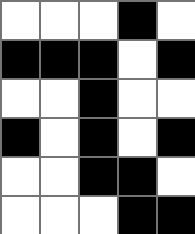[["white", "white", "white", "black", "white"], ["black", "black", "black", "white", "black"], ["white", "white", "black", "white", "white"], ["black", "white", "black", "white", "black"], ["white", "white", "black", "black", "white"], ["white", "white", "white", "black", "black"]]